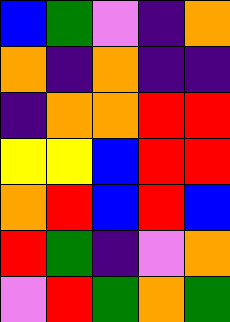[["blue", "green", "violet", "indigo", "orange"], ["orange", "indigo", "orange", "indigo", "indigo"], ["indigo", "orange", "orange", "red", "red"], ["yellow", "yellow", "blue", "red", "red"], ["orange", "red", "blue", "red", "blue"], ["red", "green", "indigo", "violet", "orange"], ["violet", "red", "green", "orange", "green"]]